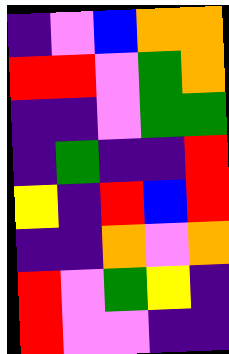[["indigo", "violet", "blue", "orange", "orange"], ["red", "red", "violet", "green", "orange"], ["indigo", "indigo", "violet", "green", "green"], ["indigo", "green", "indigo", "indigo", "red"], ["yellow", "indigo", "red", "blue", "red"], ["indigo", "indigo", "orange", "violet", "orange"], ["red", "violet", "green", "yellow", "indigo"], ["red", "violet", "violet", "indigo", "indigo"]]